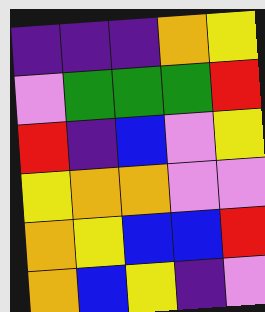[["indigo", "indigo", "indigo", "orange", "yellow"], ["violet", "green", "green", "green", "red"], ["red", "indigo", "blue", "violet", "yellow"], ["yellow", "orange", "orange", "violet", "violet"], ["orange", "yellow", "blue", "blue", "red"], ["orange", "blue", "yellow", "indigo", "violet"]]